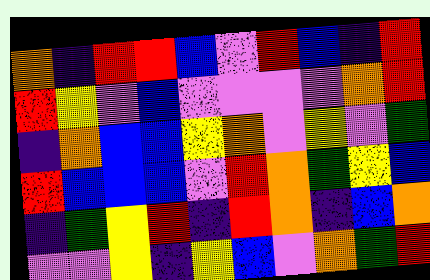[["orange", "indigo", "red", "red", "blue", "violet", "red", "blue", "indigo", "red"], ["red", "yellow", "violet", "blue", "violet", "violet", "violet", "violet", "orange", "red"], ["indigo", "orange", "blue", "blue", "yellow", "orange", "violet", "yellow", "violet", "green"], ["red", "blue", "blue", "blue", "violet", "red", "orange", "green", "yellow", "blue"], ["indigo", "green", "yellow", "red", "indigo", "red", "orange", "indigo", "blue", "orange"], ["violet", "violet", "yellow", "indigo", "yellow", "blue", "violet", "orange", "green", "red"]]